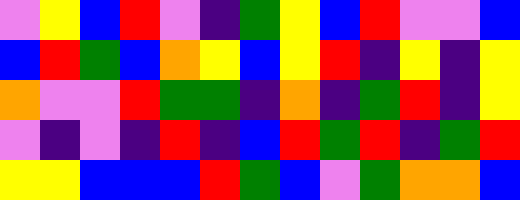[["violet", "yellow", "blue", "red", "violet", "indigo", "green", "yellow", "blue", "red", "violet", "violet", "blue"], ["blue", "red", "green", "blue", "orange", "yellow", "blue", "yellow", "red", "indigo", "yellow", "indigo", "yellow"], ["orange", "violet", "violet", "red", "green", "green", "indigo", "orange", "indigo", "green", "red", "indigo", "yellow"], ["violet", "indigo", "violet", "indigo", "red", "indigo", "blue", "red", "green", "red", "indigo", "green", "red"], ["yellow", "yellow", "blue", "blue", "blue", "red", "green", "blue", "violet", "green", "orange", "orange", "blue"]]